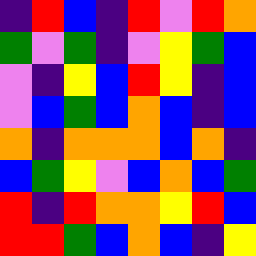[["indigo", "red", "blue", "indigo", "red", "violet", "red", "orange"], ["green", "violet", "green", "indigo", "violet", "yellow", "green", "blue"], ["violet", "indigo", "yellow", "blue", "red", "yellow", "indigo", "blue"], ["violet", "blue", "green", "blue", "orange", "blue", "indigo", "blue"], ["orange", "indigo", "orange", "orange", "orange", "blue", "orange", "indigo"], ["blue", "green", "yellow", "violet", "blue", "orange", "blue", "green"], ["red", "indigo", "red", "orange", "orange", "yellow", "red", "blue"], ["red", "red", "green", "blue", "orange", "blue", "indigo", "yellow"]]